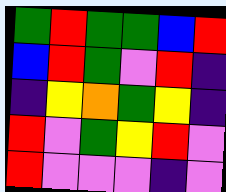[["green", "red", "green", "green", "blue", "red"], ["blue", "red", "green", "violet", "red", "indigo"], ["indigo", "yellow", "orange", "green", "yellow", "indigo"], ["red", "violet", "green", "yellow", "red", "violet"], ["red", "violet", "violet", "violet", "indigo", "violet"]]